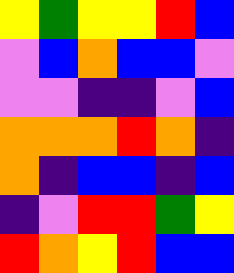[["yellow", "green", "yellow", "yellow", "red", "blue"], ["violet", "blue", "orange", "blue", "blue", "violet"], ["violet", "violet", "indigo", "indigo", "violet", "blue"], ["orange", "orange", "orange", "red", "orange", "indigo"], ["orange", "indigo", "blue", "blue", "indigo", "blue"], ["indigo", "violet", "red", "red", "green", "yellow"], ["red", "orange", "yellow", "red", "blue", "blue"]]